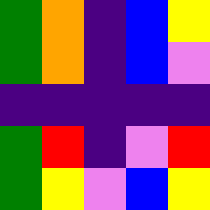[["green", "orange", "indigo", "blue", "yellow"], ["green", "orange", "indigo", "blue", "violet"], ["indigo", "indigo", "indigo", "indigo", "indigo"], ["green", "red", "indigo", "violet", "red"], ["green", "yellow", "violet", "blue", "yellow"]]